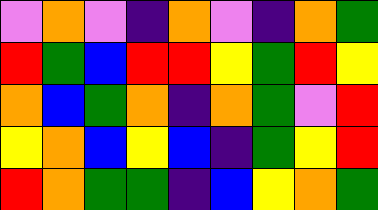[["violet", "orange", "violet", "indigo", "orange", "violet", "indigo", "orange", "green"], ["red", "green", "blue", "red", "red", "yellow", "green", "red", "yellow"], ["orange", "blue", "green", "orange", "indigo", "orange", "green", "violet", "red"], ["yellow", "orange", "blue", "yellow", "blue", "indigo", "green", "yellow", "red"], ["red", "orange", "green", "green", "indigo", "blue", "yellow", "orange", "green"]]